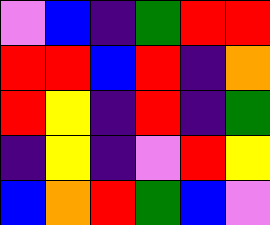[["violet", "blue", "indigo", "green", "red", "red"], ["red", "red", "blue", "red", "indigo", "orange"], ["red", "yellow", "indigo", "red", "indigo", "green"], ["indigo", "yellow", "indigo", "violet", "red", "yellow"], ["blue", "orange", "red", "green", "blue", "violet"]]